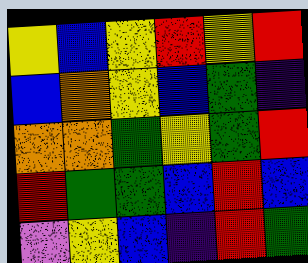[["yellow", "blue", "yellow", "red", "yellow", "red"], ["blue", "orange", "yellow", "blue", "green", "indigo"], ["orange", "orange", "green", "yellow", "green", "red"], ["red", "green", "green", "blue", "red", "blue"], ["violet", "yellow", "blue", "indigo", "red", "green"]]